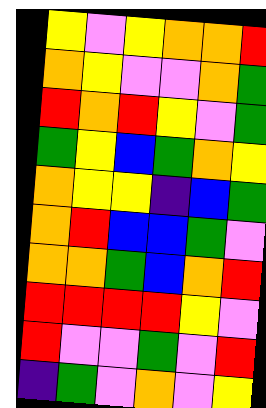[["yellow", "violet", "yellow", "orange", "orange", "red"], ["orange", "yellow", "violet", "violet", "orange", "green"], ["red", "orange", "red", "yellow", "violet", "green"], ["green", "yellow", "blue", "green", "orange", "yellow"], ["orange", "yellow", "yellow", "indigo", "blue", "green"], ["orange", "red", "blue", "blue", "green", "violet"], ["orange", "orange", "green", "blue", "orange", "red"], ["red", "red", "red", "red", "yellow", "violet"], ["red", "violet", "violet", "green", "violet", "red"], ["indigo", "green", "violet", "orange", "violet", "yellow"]]